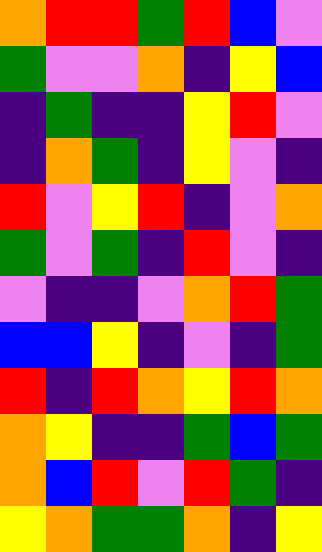[["orange", "red", "red", "green", "red", "blue", "violet"], ["green", "violet", "violet", "orange", "indigo", "yellow", "blue"], ["indigo", "green", "indigo", "indigo", "yellow", "red", "violet"], ["indigo", "orange", "green", "indigo", "yellow", "violet", "indigo"], ["red", "violet", "yellow", "red", "indigo", "violet", "orange"], ["green", "violet", "green", "indigo", "red", "violet", "indigo"], ["violet", "indigo", "indigo", "violet", "orange", "red", "green"], ["blue", "blue", "yellow", "indigo", "violet", "indigo", "green"], ["red", "indigo", "red", "orange", "yellow", "red", "orange"], ["orange", "yellow", "indigo", "indigo", "green", "blue", "green"], ["orange", "blue", "red", "violet", "red", "green", "indigo"], ["yellow", "orange", "green", "green", "orange", "indigo", "yellow"]]